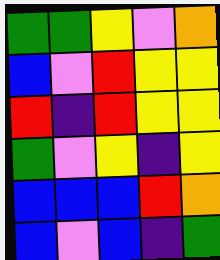[["green", "green", "yellow", "violet", "orange"], ["blue", "violet", "red", "yellow", "yellow"], ["red", "indigo", "red", "yellow", "yellow"], ["green", "violet", "yellow", "indigo", "yellow"], ["blue", "blue", "blue", "red", "orange"], ["blue", "violet", "blue", "indigo", "green"]]